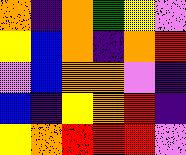[["orange", "indigo", "orange", "green", "yellow", "violet"], ["yellow", "blue", "orange", "indigo", "orange", "red"], ["violet", "blue", "orange", "orange", "violet", "indigo"], ["blue", "indigo", "yellow", "orange", "red", "indigo"], ["yellow", "orange", "red", "red", "red", "violet"]]